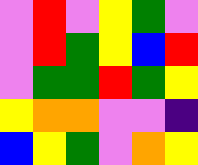[["violet", "red", "violet", "yellow", "green", "violet"], ["violet", "red", "green", "yellow", "blue", "red"], ["violet", "green", "green", "red", "green", "yellow"], ["yellow", "orange", "orange", "violet", "violet", "indigo"], ["blue", "yellow", "green", "violet", "orange", "yellow"]]